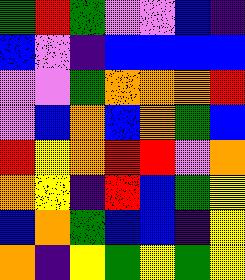[["green", "red", "green", "violet", "violet", "blue", "indigo"], ["blue", "violet", "indigo", "blue", "blue", "blue", "blue"], ["violet", "violet", "green", "orange", "orange", "orange", "red"], ["violet", "blue", "orange", "blue", "orange", "green", "blue"], ["red", "yellow", "orange", "red", "red", "violet", "orange"], ["orange", "yellow", "indigo", "red", "blue", "green", "yellow"], ["blue", "orange", "green", "blue", "blue", "indigo", "yellow"], ["orange", "indigo", "yellow", "green", "yellow", "green", "yellow"]]